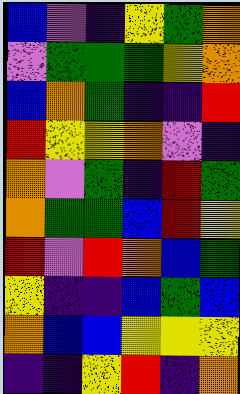[["blue", "violet", "indigo", "yellow", "green", "orange"], ["violet", "green", "green", "green", "yellow", "orange"], ["blue", "orange", "green", "indigo", "indigo", "red"], ["red", "yellow", "yellow", "orange", "violet", "indigo"], ["orange", "violet", "green", "indigo", "red", "green"], ["orange", "green", "green", "blue", "red", "yellow"], ["red", "violet", "red", "orange", "blue", "green"], ["yellow", "indigo", "indigo", "blue", "green", "blue"], ["orange", "blue", "blue", "yellow", "yellow", "yellow"], ["indigo", "indigo", "yellow", "red", "indigo", "orange"]]